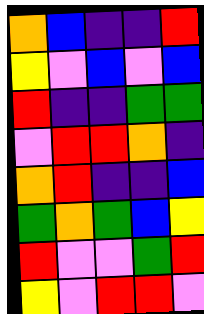[["orange", "blue", "indigo", "indigo", "red"], ["yellow", "violet", "blue", "violet", "blue"], ["red", "indigo", "indigo", "green", "green"], ["violet", "red", "red", "orange", "indigo"], ["orange", "red", "indigo", "indigo", "blue"], ["green", "orange", "green", "blue", "yellow"], ["red", "violet", "violet", "green", "red"], ["yellow", "violet", "red", "red", "violet"]]